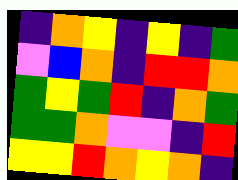[["indigo", "orange", "yellow", "indigo", "yellow", "indigo", "green"], ["violet", "blue", "orange", "indigo", "red", "red", "orange"], ["green", "yellow", "green", "red", "indigo", "orange", "green"], ["green", "green", "orange", "violet", "violet", "indigo", "red"], ["yellow", "yellow", "red", "orange", "yellow", "orange", "indigo"]]